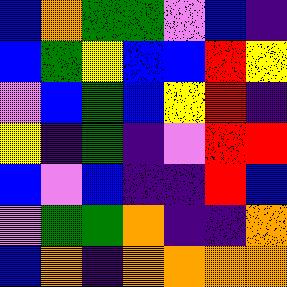[["blue", "orange", "green", "green", "violet", "blue", "indigo"], ["blue", "green", "yellow", "blue", "blue", "red", "yellow"], ["violet", "blue", "green", "blue", "yellow", "red", "indigo"], ["yellow", "indigo", "green", "indigo", "violet", "red", "red"], ["blue", "violet", "blue", "indigo", "indigo", "red", "blue"], ["violet", "green", "green", "orange", "indigo", "indigo", "orange"], ["blue", "orange", "indigo", "orange", "orange", "orange", "orange"]]